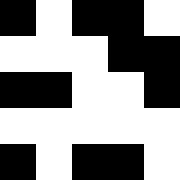[["black", "white", "black", "black", "white"], ["white", "white", "white", "black", "black"], ["black", "black", "white", "white", "black"], ["white", "white", "white", "white", "white"], ["black", "white", "black", "black", "white"]]